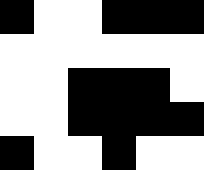[["black", "white", "white", "black", "black", "black"], ["white", "white", "white", "white", "white", "white"], ["white", "white", "black", "black", "black", "white"], ["white", "white", "black", "black", "black", "black"], ["black", "white", "white", "black", "white", "white"]]